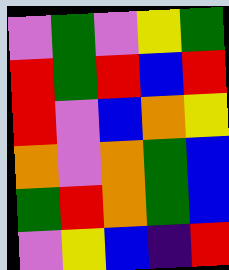[["violet", "green", "violet", "yellow", "green"], ["red", "green", "red", "blue", "red"], ["red", "violet", "blue", "orange", "yellow"], ["orange", "violet", "orange", "green", "blue"], ["green", "red", "orange", "green", "blue"], ["violet", "yellow", "blue", "indigo", "red"]]